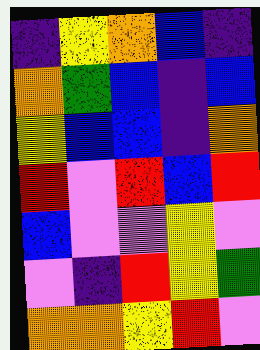[["indigo", "yellow", "orange", "blue", "indigo"], ["orange", "green", "blue", "indigo", "blue"], ["yellow", "blue", "blue", "indigo", "orange"], ["red", "violet", "red", "blue", "red"], ["blue", "violet", "violet", "yellow", "violet"], ["violet", "indigo", "red", "yellow", "green"], ["orange", "orange", "yellow", "red", "violet"]]